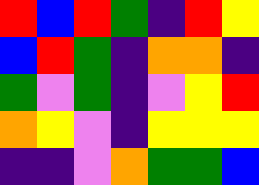[["red", "blue", "red", "green", "indigo", "red", "yellow"], ["blue", "red", "green", "indigo", "orange", "orange", "indigo"], ["green", "violet", "green", "indigo", "violet", "yellow", "red"], ["orange", "yellow", "violet", "indigo", "yellow", "yellow", "yellow"], ["indigo", "indigo", "violet", "orange", "green", "green", "blue"]]